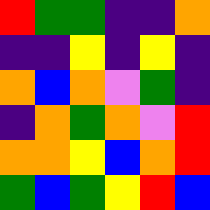[["red", "green", "green", "indigo", "indigo", "orange"], ["indigo", "indigo", "yellow", "indigo", "yellow", "indigo"], ["orange", "blue", "orange", "violet", "green", "indigo"], ["indigo", "orange", "green", "orange", "violet", "red"], ["orange", "orange", "yellow", "blue", "orange", "red"], ["green", "blue", "green", "yellow", "red", "blue"]]